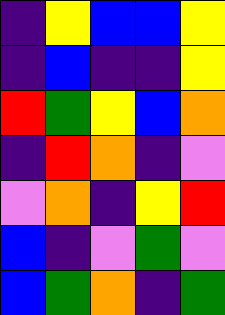[["indigo", "yellow", "blue", "blue", "yellow"], ["indigo", "blue", "indigo", "indigo", "yellow"], ["red", "green", "yellow", "blue", "orange"], ["indigo", "red", "orange", "indigo", "violet"], ["violet", "orange", "indigo", "yellow", "red"], ["blue", "indigo", "violet", "green", "violet"], ["blue", "green", "orange", "indigo", "green"]]